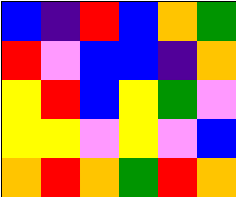[["blue", "indigo", "red", "blue", "orange", "green"], ["red", "violet", "blue", "blue", "indigo", "orange"], ["yellow", "red", "blue", "yellow", "green", "violet"], ["yellow", "yellow", "violet", "yellow", "violet", "blue"], ["orange", "red", "orange", "green", "red", "orange"]]